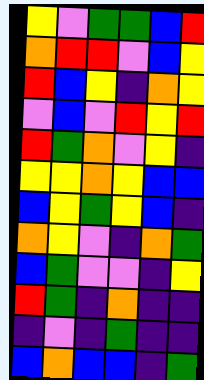[["yellow", "violet", "green", "green", "blue", "red"], ["orange", "red", "red", "violet", "blue", "yellow"], ["red", "blue", "yellow", "indigo", "orange", "yellow"], ["violet", "blue", "violet", "red", "yellow", "red"], ["red", "green", "orange", "violet", "yellow", "indigo"], ["yellow", "yellow", "orange", "yellow", "blue", "blue"], ["blue", "yellow", "green", "yellow", "blue", "indigo"], ["orange", "yellow", "violet", "indigo", "orange", "green"], ["blue", "green", "violet", "violet", "indigo", "yellow"], ["red", "green", "indigo", "orange", "indigo", "indigo"], ["indigo", "violet", "indigo", "green", "indigo", "indigo"], ["blue", "orange", "blue", "blue", "indigo", "green"]]